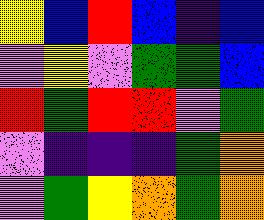[["yellow", "blue", "red", "blue", "indigo", "blue"], ["violet", "yellow", "violet", "green", "green", "blue"], ["red", "green", "red", "red", "violet", "green"], ["violet", "indigo", "indigo", "indigo", "green", "orange"], ["violet", "green", "yellow", "orange", "green", "orange"]]